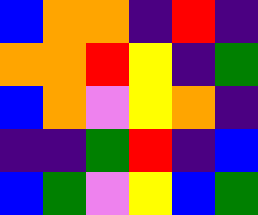[["blue", "orange", "orange", "indigo", "red", "indigo"], ["orange", "orange", "red", "yellow", "indigo", "green"], ["blue", "orange", "violet", "yellow", "orange", "indigo"], ["indigo", "indigo", "green", "red", "indigo", "blue"], ["blue", "green", "violet", "yellow", "blue", "green"]]